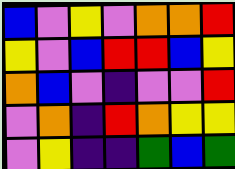[["blue", "violet", "yellow", "violet", "orange", "orange", "red"], ["yellow", "violet", "blue", "red", "red", "blue", "yellow"], ["orange", "blue", "violet", "indigo", "violet", "violet", "red"], ["violet", "orange", "indigo", "red", "orange", "yellow", "yellow"], ["violet", "yellow", "indigo", "indigo", "green", "blue", "green"]]